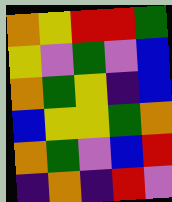[["orange", "yellow", "red", "red", "green"], ["yellow", "violet", "green", "violet", "blue"], ["orange", "green", "yellow", "indigo", "blue"], ["blue", "yellow", "yellow", "green", "orange"], ["orange", "green", "violet", "blue", "red"], ["indigo", "orange", "indigo", "red", "violet"]]